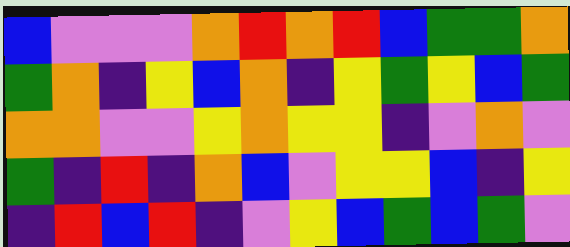[["blue", "violet", "violet", "violet", "orange", "red", "orange", "red", "blue", "green", "green", "orange"], ["green", "orange", "indigo", "yellow", "blue", "orange", "indigo", "yellow", "green", "yellow", "blue", "green"], ["orange", "orange", "violet", "violet", "yellow", "orange", "yellow", "yellow", "indigo", "violet", "orange", "violet"], ["green", "indigo", "red", "indigo", "orange", "blue", "violet", "yellow", "yellow", "blue", "indigo", "yellow"], ["indigo", "red", "blue", "red", "indigo", "violet", "yellow", "blue", "green", "blue", "green", "violet"]]